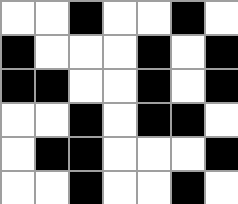[["white", "white", "black", "white", "white", "black", "white"], ["black", "white", "white", "white", "black", "white", "black"], ["black", "black", "white", "white", "black", "white", "black"], ["white", "white", "black", "white", "black", "black", "white"], ["white", "black", "black", "white", "white", "white", "black"], ["white", "white", "black", "white", "white", "black", "white"]]